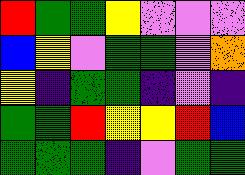[["red", "green", "green", "yellow", "violet", "violet", "violet"], ["blue", "yellow", "violet", "green", "green", "violet", "orange"], ["yellow", "indigo", "green", "green", "indigo", "violet", "indigo"], ["green", "green", "red", "yellow", "yellow", "red", "blue"], ["green", "green", "green", "indigo", "violet", "green", "green"]]